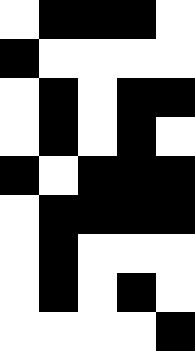[["white", "black", "black", "black", "white"], ["black", "white", "white", "white", "white"], ["white", "black", "white", "black", "black"], ["white", "black", "white", "black", "white"], ["black", "white", "black", "black", "black"], ["white", "black", "black", "black", "black"], ["white", "black", "white", "white", "white"], ["white", "black", "white", "black", "white"], ["white", "white", "white", "white", "black"]]